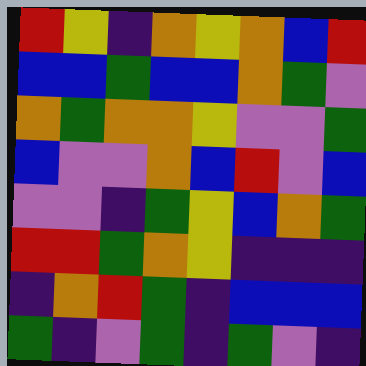[["red", "yellow", "indigo", "orange", "yellow", "orange", "blue", "red"], ["blue", "blue", "green", "blue", "blue", "orange", "green", "violet"], ["orange", "green", "orange", "orange", "yellow", "violet", "violet", "green"], ["blue", "violet", "violet", "orange", "blue", "red", "violet", "blue"], ["violet", "violet", "indigo", "green", "yellow", "blue", "orange", "green"], ["red", "red", "green", "orange", "yellow", "indigo", "indigo", "indigo"], ["indigo", "orange", "red", "green", "indigo", "blue", "blue", "blue"], ["green", "indigo", "violet", "green", "indigo", "green", "violet", "indigo"]]